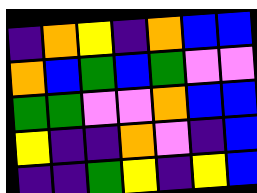[["indigo", "orange", "yellow", "indigo", "orange", "blue", "blue"], ["orange", "blue", "green", "blue", "green", "violet", "violet"], ["green", "green", "violet", "violet", "orange", "blue", "blue"], ["yellow", "indigo", "indigo", "orange", "violet", "indigo", "blue"], ["indigo", "indigo", "green", "yellow", "indigo", "yellow", "blue"]]